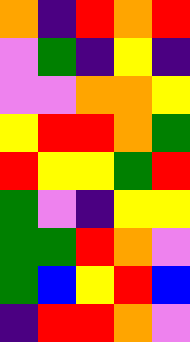[["orange", "indigo", "red", "orange", "red"], ["violet", "green", "indigo", "yellow", "indigo"], ["violet", "violet", "orange", "orange", "yellow"], ["yellow", "red", "red", "orange", "green"], ["red", "yellow", "yellow", "green", "red"], ["green", "violet", "indigo", "yellow", "yellow"], ["green", "green", "red", "orange", "violet"], ["green", "blue", "yellow", "red", "blue"], ["indigo", "red", "red", "orange", "violet"]]